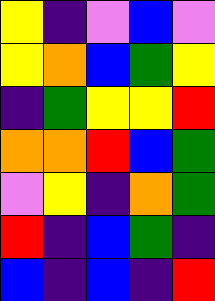[["yellow", "indigo", "violet", "blue", "violet"], ["yellow", "orange", "blue", "green", "yellow"], ["indigo", "green", "yellow", "yellow", "red"], ["orange", "orange", "red", "blue", "green"], ["violet", "yellow", "indigo", "orange", "green"], ["red", "indigo", "blue", "green", "indigo"], ["blue", "indigo", "blue", "indigo", "red"]]